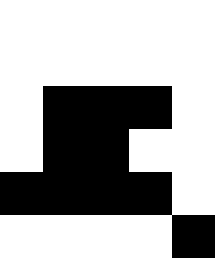[["white", "white", "white", "white", "white"], ["white", "white", "white", "white", "white"], ["white", "black", "black", "black", "white"], ["white", "black", "black", "white", "white"], ["black", "black", "black", "black", "white"], ["white", "white", "white", "white", "black"]]